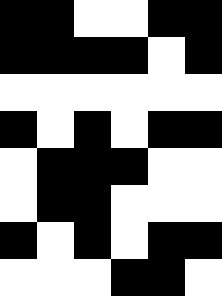[["black", "black", "white", "white", "black", "black"], ["black", "black", "black", "black", "white", "black"], ["white", "white", "white", "white", "white", "white"], ["black", "white", "black", "white", "black", "black"], ["white", "black", "black", "black", "white", "white"], ["white", "black", "black", "white", "white", "white"], ["black", "white", "black", "white", "black", "black"], ["white", "white", "white", "black", "black", "white"]]